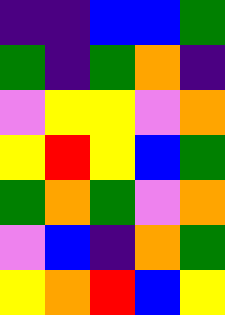[["indigo", "indigo", "blue", "blue", "green"], ["green", "indigo", "green", "orange", "indigo"], ["violet", "yellow", "yellow", "violet", "orange"], ["yellow", "red", "yellow", "blue", "green"], ["green", "orange", "green", "violet", "orange"], ["violet", "blue", "indigo", "orange", "green"], ["yellow", "orange", "red", "blue", "yellow"]]